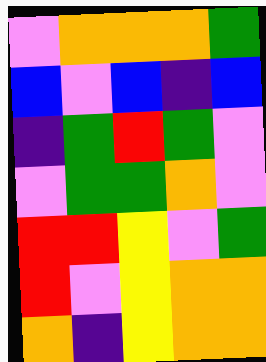[["violet", "orange", "orange", "orange", "green"], ["blue", "violet", "blue", "indigo", "blue"], ["indigo", "green", "red", "green", "violet"], ["violet", "green", "green", "orange", "violet"], ["red", "red", "yellow", "violet", "green"], ["red", "violet", "yellow", "orange", "orange"], ["orange", "indigo", "yellow", "orange", "orange"]]